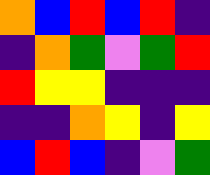[["orange", "blue", "red", "blue", "red", "indigo"], ["indigo", "orange", "green", "violet", "green", "red"], ["red", "yellow", "yellow", "indigo", "indigo", "indigo"], ["indigo", "indigo", "orange", "yellow", "indigo", "yellow"], ["blue", "red", "blue", "indigo", "violet", "green"]]